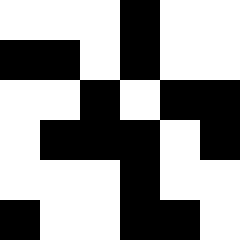[["white", "white", "white", "black", "white", "white"], ["black", "black", "white", "black", "white", "white"], ["white", "white", "black", "white", "black", "black"], ["white", "black", "black", "black", "white", "black"], ["white", "white", "white", "black", "white", "white"], ["black", "white", "white", "black", "black", "white"]]